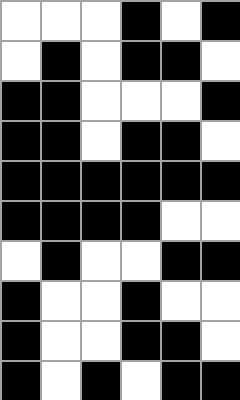[["white", "white", "white", "black", "white", "black"], ["white", "black", "white", "black", "black", "white"], ["black", "black", "white", "white", "white", "black"], ["black", "black", "white", "black", "black", "white"], ["black", "black", "black", "black", "black", "black"], ["black", "black", "black", "black", "white", "white"], ["white", "black", "white", "white", "black", "black"], ["black", "white", "white", "black", "white", "white"], ["black", "white", "white", "black", "black", "white"], ["black", "white", "black", "white", "black", "black"]]